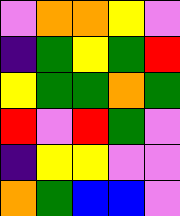[["violet", "orange", "orange", "yellow", "violet"], ["indigo", "green", "yellow", "green", "red"], ["yellow", "green", "green", "orange", "green"], ["red", "violet", "red", "green", "violet"], ["indigo", "yellow", "yellow", "violet", "violet"], ["orange", "green", "blue", "blue", "violet"]]